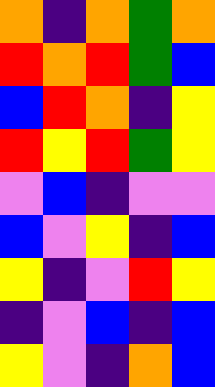[["orange", "indigo", "orange", "green", "orange"], ["red", "orange", "red", "green", "blue"], ["blue", "red", "orange", "indigo", "yellow"], ["red", "yellow", "red", "green", "yellow"], ["violet", "blue", "indigo", "violet", "violet"], ["blue", "violet", "yellow", "indigo", "blue"], ["yellow", "indigo", "violet", "red", "yellow"], ["indigo", "violet", "blue", "indigo", "blue"], ["yellow", "violet", "indigo", "orange", "blue"]]